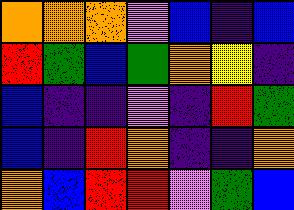[["orange", "orange", "orange", "violet", "blue", "indigo", "blue"], ["red", "green", "blue", "green", "orange", "yellow", "indigo"], ["blue", "indigo", "indigo", "violet", "indigo", "red", "green"], ["blue", "indigo", "red", "orange", "indigo", "indigo", "orange"], ["orange", "blue", "red", "red", "violet", "green", "blue"]]